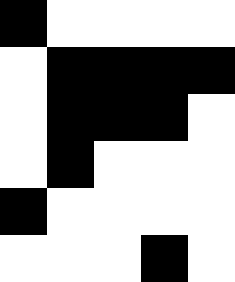[["black", "white", "white", "white", "white"], ["white", "black", "black", "black", "black"], ["white", "black", "black", "black", "white"], ["white", "black", "white", "white", "white"], ["black", "white", "white", "white", "white"], ["white", "white", "white", "black", "white"]]